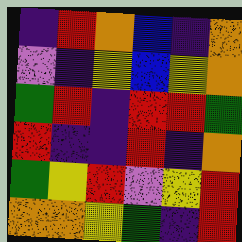[["indigo", "red", "orange", "blue", "indigo", "orange"], ["violet", "indigo", "yellow", "blue", "yellow", "orange"], ["green", "red", "indigo", "red", "red", "green"], ["red", "indigo", "indigo", "red", "indigo", "orange"], ["green", "yellow", "red", "violet", "yellow", "red"], ["orange", "orange", "yellow", "green", "indigo", "red"]]